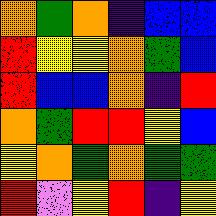[["orange", "green", "orange", "indigo", "blue", "blue"], ["red", "yellow", "yellow", "orange", "green", "blue"], ["red", "blue", "blue", "orange", "indigo", "red"], ["orange", "green", "red", "red", "yellow", "blue"], ["yellow", "orange", "green", "orange", "green", "green"], ["red", "violet", "yellow", "red", "indigo", "yellow"]]